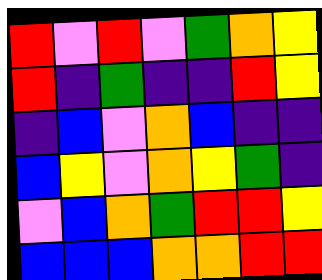[["red", "violet", "red", "violet", "green", "orange", "yellow"], ["red", "indigo", "green", "indigo", "indigo", "red", "yellow"], ["indigo", "blue", "violet", "orange", "blue", "indigo", "indigo"], ["blue", "yellow", "violet", "orange", "yellow", "green", "indigo"], ["violet", "blue", "orange", "green", "red", "red", "yellow"], ["blue", "blue", "blue", "orange", "orange", "red", "red"]]